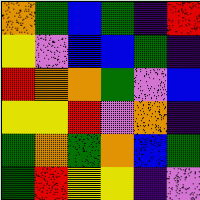[["orange", "green", "blue", "green", "indigo", "red"], ["yellow", "violet", "blue", "blue", "green", "indigo"], ["red", "orange", "orange", "green", "violet", "blue"], ["yellow", "yellow", "red", "violet", "orange", "indigo"], ["green", "orange", "green", "orange", "blue", "green"], ["green", "red", "yellow", "yellow", "indigo", "violet"]]